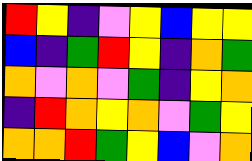[["red", "yellow", "indigo", "violet", "yellow", "blue", "yellow", "yellow"], ["blue", "indigo", "green", "red", "yellow", "indigo", "orange", "green"], ["orange", "violet", "orange", "violet", "green", "indigo", "yellow", "orange"], ["indigo", "red", "orange", "yellow", "orange", "violet", "green", "yellow"], ["orange", "orange", "red", "green", "yellow", "blue", "violet", "orange"]]